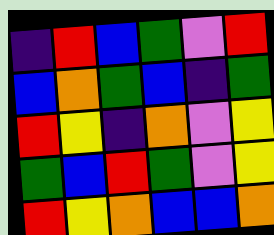[["indigo", "red", "blue", "green", "violet", "red"], ["blue", "orange", "green", "blue", "indigo", "green"], ["red", "yellow", "indigo", "orange", "violet", "yellow"], ["green", "blue", "red", "green", "violet", "yellow"], ["red", "yellow", "orange", "blue", "blue", "orange"]]